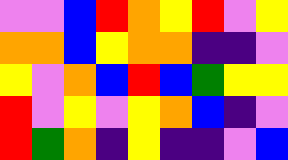[["violet", "violet", "blue", "red", "orange", "yellow", "red", "violet", "yellow"], ["orange", "orange", "blue", "yellow", "orange", "orange", "indigo", "indigo", "violet"], ["yellow", "violet", "orange", "blue", "red", "blue", "green", "yellow", "yellow"], ["red", "violet", "yellow", "violet", "yellow", "orange", "blue", "indigo", "violet"], ["red", "green", "orange", "indigo", "yellow", "indigo", "indigo", "violet", "blue"]]